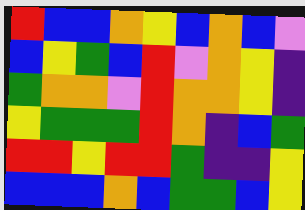[["red", "blue", "blue", "orange", "yellow", "blue", "orange", "blue", "violet"], ["blue", "yellow", "green", "blue", "red", "violet", "orange", "yellow", "indigo"], ["green", "orange", "orange", "violet", "red", "orange", "orange", "yellow", "indigo"], ["yellow", "green", "green", "green", "red", "orange", "indigo", "blue", "green"], ["red", "red", "yellow", "red", "red", "green", "indigo", "indigo", "yellow"], ["blue", "blue", "blue", "orange", "blue", "green", "green", "blue", "yellow"]]